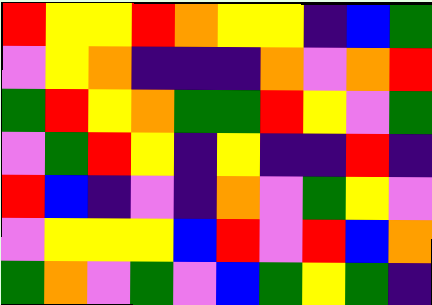[["red", "yellow", "yellow", "red", "orange", "yellow", "yellow", "indigo", "blue", "green"], ["violet", "yellow", "orange", "indigo", "indigo", "indigo", "orange", "violet", "orange", "red"], ["green", "red", "yellow", "orange", "green", "green", "red", "yellow", "violet", "green"], ["violet", "green", "red", "yellow", "indigo", "yellow", "indigo", "indigo", "red", "indigo"], ["red", "blue", "indigo", "violet", "indigo", "orange", "violet", "green", "yellow", "violet"], ["violet", "yellow", "yellow", "yellow", "blue", "red", "violet", "red", "blue", "orange"], ["green", "orange", "violet", "green", "violet", "blue", "green", "yellow", "green", "indigo"]]